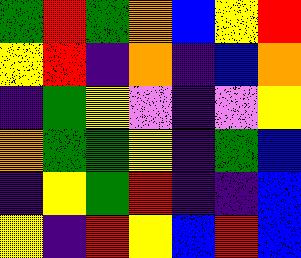[["green", "red", "green", "orange", "blue", "yellow", "red"], ["yellow", "red", "indigo", "orange", "indigo", "blue", "orange"], ["indigo", "green", "yellow", "violet", "indigo", "violet", "yellow"], ["orange", "green", "green", "yellow", "indigo", "green", "blue"], ["indigo", "yellow", "green", "red", "indigo", "indigo", "blue"], ["yellow", "indigo", "red", "yellow", "blue", "red", "blue"]]